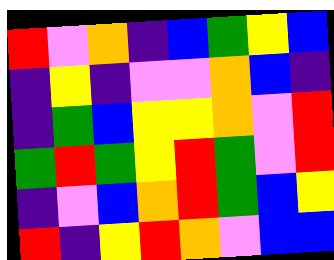[["red", "violet", "orange", "indigo", "blue", "green", "yellow", "blue"], ["indigo", "yellow", "indigo", "violet", "violet", "orange", "blue", "indigo"], ["indigo", "green", "blue", "yellow", "yellow", "orange", "violet", "red"], ["green", "red", "green", "yellow", "red", "green", "violet", "red"], ["indigo", "violet", "blue", "orange", "red", "green", "blue", "yellow"], ["red", "indigo", "yellow", "red", "orange", "violet", "blue", "blue"]]